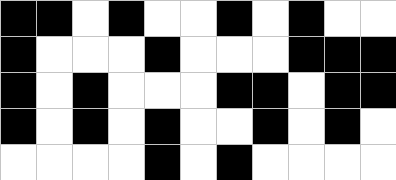[["black", "black", "white", "black", "white", "white", "black", "white", "black", "white", "white"], ["black", "white", "white", "white", "black", "white", "white", "white", "black", "black", "black"], ["black", "white", "black", "white", "white", "white", "black", "black", "white", "black", "black"], ["black", "white", "black", "white", "black", "white", "white", "black", "white", "black", "white"], ["white", "white", "white", "white", "black", "white", "black", "white", "white", "white", "white"]]